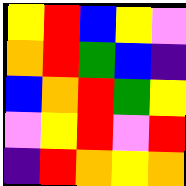[["yellow", "red", "blue", "yellow", "violet"], ["orange", "red", "green", "blue", "indigo"], ["blue", "orange", "red", "green", "yellow"], ["violet", "yellow", "red", "violet", "red"], ["indigo", "red", "orange", "yellow", "orange"]]